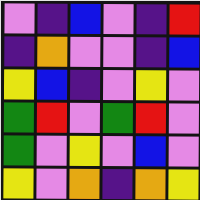[["violet", "indigo", "blue", "violet", "indigo", "red"], ["indigo", "orange", "violet", "violet", "indigo", "blue"], ["yellow", "blue", "indigo", "violet", "yellow", "violet"], ["green", "red", "violet", "green", "red", "violet"], ["green", "violet", "yellow", "violet", "blue", "violet"], ["yellow", "violet", "orange", "indigo", "orange", "yellow"]]